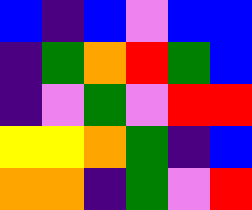[["blue", "indigo", "blue", "violet", "blue", "blue"], ["indigo", "green", "orange", "red", "green", "blue"], ["indigo", "violet", "green", "violet", "red", "red"], ["yellow", "yellow", "orange", "green", "indigo", "blue"], ["orange", "orange", "indigo", "green", "violet", "red"]]